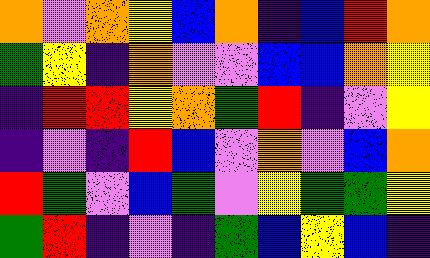[["orange", "violet", "orange", "yellow", "blue", "orange", "indigo", "blue", "red", "orange"], ["green", "yellow", "indigo", "orange", "violet", "violet", "blue", "blue", "orange", "yellow"], ["indigo", "red", "red", "yellow", "orange", "green", "red", "indigo", "violet", "yellow"], ["indigo", "violet", "indigo", "red", "blue", "violet", "orange", "violet", "blue", "orange"], ["red", "green", "violet", "blue", "green", "violet", "yellow", "green", "green", "yellow"], ["green", "red", "indigo", "violet", "indigo", "green", "blue", "yellow", "blue", "indigo"]]